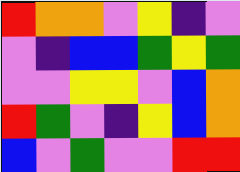[["red", "orange", "orange", "violet", "yellow", "indigo", "violet"], ["violet", "indigo", "blue", "blue", "green", "yellow", "green"], ["violet", "violet", "yellow", "yellow", "violet", "blue", "orange"], ["red", "green", "violet", "indigo", "yellow", "blue", "orange"], ["blue", "violet", "green", "violet", "violet", "red", "red"]]